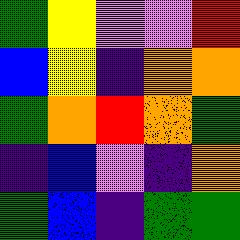[["green", "yellow", "violet", "violet", "red"], ["blue", "yellow", "indigo", "orange", "orange"], ["green", "orange", "red", "orange", "green"], ["indigo", "blue", "violet", "indigo", "orange"], ["green", "blue", "indigo", "green", "green"]]